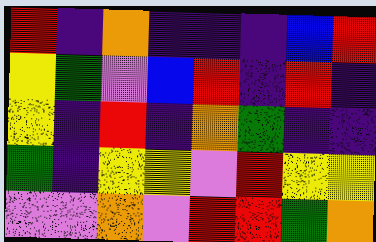[["red", "indigo", "orange", "indigo", "indigo", "indigo", "blue", "red"], ["yellow", "green", "violet", "blue", "red", "indigo", "red", "indigo"], ["yellow", "indigo", "red", "indigo", "orange", "green", "indigo", "indigo"], ["green", "indigo", "yellow", "yellow", "violet", "red", "yellow", "yellow"], ["violet", "violet", "orange", "violet", "red", "red", "green", "orange"]]